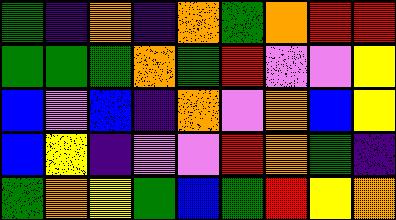[["green", "indigo", "orange", "indigo", "orange", "green", "orange", "red", "red"], ["green", "green", "green", "orange", "green", "red", "violet", "violet", "yellow"], ["blue", "violet", "blue", "indigo", "orange", "violet", "orange", "blue", "yellow"], ["blue", "yellow", "indigo", "violet", "violet", "red", "orange", "green", "indigo"], ["green", "orange", "yellow", "green", "blue", "green", "red", "yellow", "orange"]]